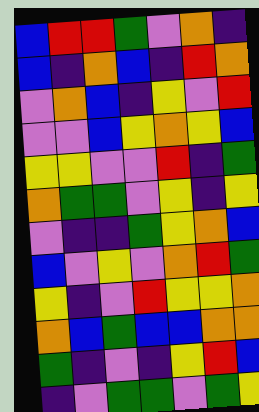[["blue", "red", "red", "green", "violet", "orange", "indigo"], ["blue", "indigo", "orange", "blue", "indigo", "red", "orange"], ["violet", "orange", "blue", "indigo", "yellow", "violet", "red"], ["violet", "violet", "blue", "yellow", "orange", "yellow", "blue"], ["yellow", "yellow", "violet", "violet", "red", "indigo", "green"], ["orange", "green", "green", "violet", "yellow", "indigo", "yellow"], ["violet", "indigo", "indigo", "green", "yellow", "orange", "blue"], ["blue", "violet", "yellow", "violet", "orange", "red", "green"], ["yellow", "indigo", "violet", "red", "yellow", "yellow", "orange"], ["orange", "blue", "green", "blue", "blue", "orange", "orange"], ["green", "indigo", "violet", "indigo", "yellow", "red", "blue"], ["indigo", "violet", "green", "green", "violet", "green", "yellow"]]